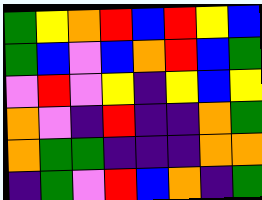[["green", "yellow", "orange", "red", "blue", "red", "yellow", "blue"], ["green", "blue", "violet", "blue", "orange", "red", "blue", "green"], ["violet", "red", "violet", "yellow", "indigo", "yellow", "blue", "yellow"], ["orange", "violet", "indigo", "red", "indigo", "indigo", "orange", "green"], ["orange", "green", "green", "indigo", "indigo", "indigo", "orange", "orange"], ["indigo", "green", "violet", "red", "blue", "orange", "indigo", "green"]]